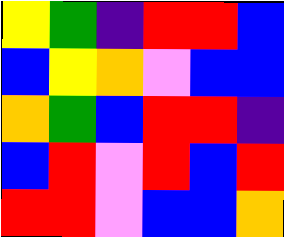[["yellow", "green", "indigo", "red", "red", "blue"], ["blue", "yellow", "orange", "violet", "blue", "blue"], ["orange", "green", "blue", "red", "red", "indigo"], ["blue", "red", "violet", "red", "blue", "red"], ["red", "red", "violet", "blue", "blue", "orange"]]